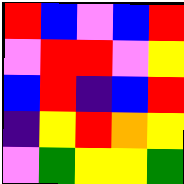[["red", "blue", "violet", "blue", "red"], ["violet", "red", "red", "violet", "yellow"], ["blue", "red", "indigo", "blue", "red"], ["indigo", "yellow", "red", "orange", "yellow"], ["violet", "green", "yellow", "yellow", "green"]]